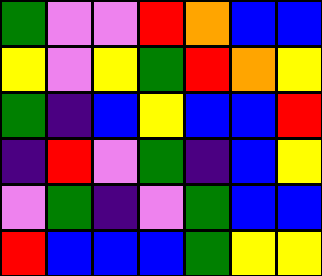[["green", "violet", "violet", "red", "orange", "blue", "blue"], ["yellow", "violet", "yellow", "green", "red", "orange", "yellow"], ["green", "indigo", "blue", "yellow", "blue", "blue", "red"], ["indigo", "red", "violet", "green", "indigo", "blue", "yellow"], ["violet", "green", "indigo", "violet", "green", "blue", "blue"], ["red", "blue", "blue", "blue", "green", "yellow", "yellow"]]